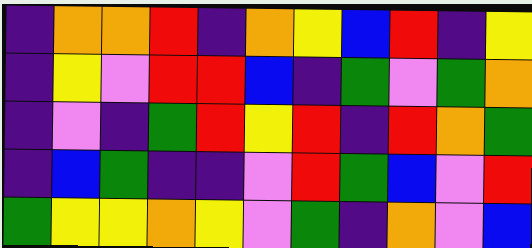[["indigo", "orange", "orange", "red", "indigo", "orange", "yellow", "blue", "red", "indigo", "yellow"], ["indigo", "yellow", "violet", "red", "red", "blue", "indigo", "green", "violet", "green", "orange"], ["indigo", "violet", "indigo", "green", "red", "yellow", "red", "indigo", "red", "orange", "green"], ["indigo", "blue", "green", "indigo", "indigo", "violet", "red", "green", "blue", "violet", "red"], ["green", "yellow", "yellow", "orange", "yellow", "violet", "green", "indigo", "orange", "violet", "blue"]]